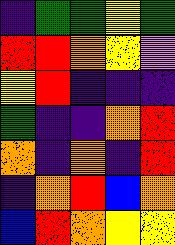[["indigo", "green", "green", "yellow", "green"], ["red", "red", "orange", "yellow", "violet"], ["yellow", "red", "indigo", "indigo", "indigo"], ["green", "indigo", "indigo", "orange", "red"], ["orange", "indigo", "orange", "indigo", "red"], ["indigo", "orange", "red", "blue", "orange"], ["blue", "red", "orange", "yellow", "yellow"]]